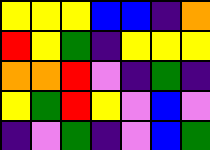[["yellow", "yellow", "yellow", "blue", "blue", "indigo", "orange"], ["red", "yellow", "green", "indigo", "yellow", "yellow", "yellow"], ["orange", "orange", "red", "violet", "indigo", "green", "indigo"], ["yellow", "green", "red", "yellow", "violet", "blue", "violet"], ["indigo", "violet", "green", "indigo", "violet", "blue", "green"]]